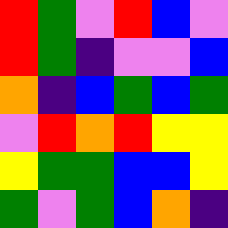[["red", "green", "violet", "red", "blue", "violet"], ["red", "green", "indigo", "violet", "violet", "blue"], ["orange", "indigo", "blue", "green", "blue", "green"], ["violet", "red", "orange", "red", "yellow", "yellow"], ["yellow", "green", "green", "blue", "blue", "yellow"], ["green", "violet", "green", "blue", "orange", "indigo"]]